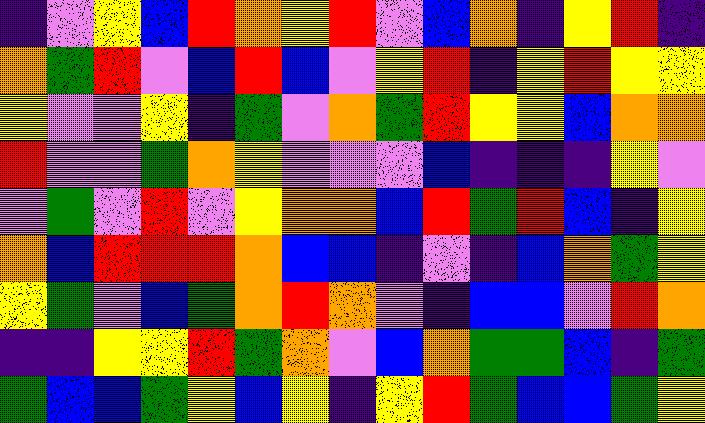[["indigo", "violet", "yellow", "blue", "red", "orange", "yellow", "red", "violet", "blue", "orange", "indigo", "yellow", "red", "indigo"], ["orange", "green", "red", "violet", "blue", "red", "blue", "violet", "yellow", "red", "indigo", "yellow", "red", "yellow", "yellow"], ["yellow", "violet", "violet", "yellow", "indigo", "green", "violet", "orange", "green", "red", "yellow", "yellow", "blue", "orange", "orange"], ["red", "violet", "violet", "green", "orange", "yellow", "violet", "violet", "violet", "blue", "indigo", "indigo", "indigo", "yellow", "violet"], ["violet", "green", "violet", "red", "violet", "yellow", "orange", "orange", "blue", "red", "green", "red", "blue", "indigo", "yellow"], ["orange", "blue", "red", "red", "red", "orange", "blue", "blue", "indigo", "violet", "indigo", "blue", "orange", "green", "yellow"], ["yellow", "green", "violet", "blue", "green", "orange", "red", "orange", "violet", "indigo", "blue", "blue", "violet", "red", "orange"], ["indigo", "indigo", "yellow", "yellow", "red", "green", "orange", "violet", "blue", "orange", "green", "green", "blue", "indigo", "green"], ["green", "blue", "blue", "green", "yellow", "blue", "yellow", "indigo", "yellow", "red", "green", "blue", "blue", "green", "yellow"]]